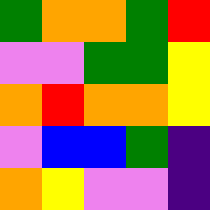[["green", "orange", "orange", "green", "red"], ["violet", "violet", "green", "green", "yellow"], ["orange", "red", "orange", "orange", "yellow"], ["violet", "blue", "blue", "green", "indigo"], ["orange", "yellow", "violet", "violet", "indigo"]]